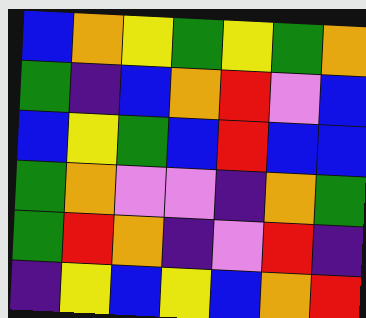[["blue", "orange", "yellow", "green", "yellow", "green", "orange"], ["green", "indigo", "blue", "orange", "red", "violet", "blue"], ["blue", "yellow", "green", "blue", "red", "blue", "blue"], ["green", "orange", "violet", "violet", "indigo", "orange", "green"], ["green", "red", "orange", "indigo", "violet", "red", "indigo"], ["indigo", "yellow", "blue", "yellow", "blue", "orange", "red"]]